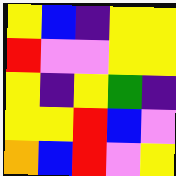[["yellow", "blue", "indigo", "yellow", "yellow"], ["red", "violet", "violet", "yellow", "yellow"], ["yellow", "indigo", "yellow", "green", "indigo"], ["yellow", "yellow", "red", "blue", "violet"], ["orange", "blue", "red", "violet", "yellow"]]